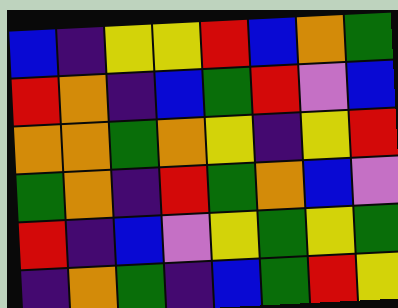[["blue", "indigo", "yellow", "yellow", "red", "blue", "orange", "green"], ["red", "orange", "indigo", "blue", "green", "red", "violet", "blue"], ["orange", "orange", "green", "orange", "yellow", "indigo", "yellow", "red"], ["green", "orange", "indigo", "red", "green", "orange", "blue", "violet"], ["red", "indigo", "blue", "violet", "yellow", "green", "yellow", "green"], ["indigo", "orange", "green", "indigo", "blue", "green", "red", "yellow"]]